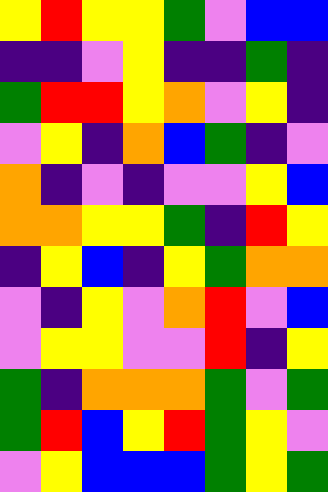[["yellow", "red", "yellow", "yellow", "green", "violet", "blue", "blue"], ["indigo", "indigo", "violet", "yellow", "indigo", "indigo", "green", "indigo"], ["green", "red", "red", "yellow", "orange", "violet", "yellow", "indigo"], ["violet", "yellow", "indigo", "orange", "blue", "green", "indigo", "violet"], ["orange", "indigo", "violet", "indigo", "violet", "violet", "yellow", "blue"], ["orange", "orange", "yellow", "yellow", "green", "indigo", "red", "yellow"], ["indigo", "yellow", "blue", "indigo", "yellow", "green", "orange", "orange"], ["violet", "indigo", "yellow", "violet", "orange", "red", "violet", "blue"], ["violet", "yellow", "yellow", "violet", "violet", "red", "indigo", "yellow"], ["green", "indigo", "orange", "orange", "orange", "green", "violet", "green"], ["green", "red", "blue", "yellow", "red", "green", "yellow", "violet"], ["violet", "yellow", "blue", "blue", "blue", "green", "yellow", "green"]]